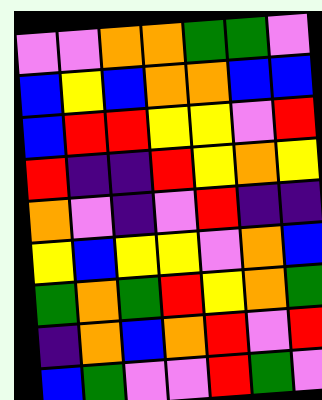[["violet", "violet", "orange", "orange", "green", "green", "violet"], ["blue", "yellow", "blue", "orange", "orange", "blue", "blue"], ["blue", "red", "red", "yellow", "yellow", "violet", "red"], ["red", "indigo", "indigo", "red", "yellow", "orange", "yellow"], ["orange", "violet", "indigo", "violet", "red", "indigo", "indigo"], ["yellow", "blue", "yellow", "yellow", "violet", "orange", "blue"], ["green", "orange", "green", "red", "yellow", "orange", "green"], ["indigo", "orange", "blue", "orange", "red", "violet", "red"], ["blue", "green", "violet", "violet", "red", "green", "violet"]]